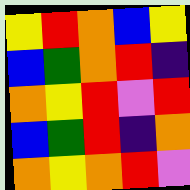[["yellow", "red", "orange", "blue", "yellow"], ["blue", "green", "orange", "red", "indigo"], ["orange", "yellow", "red", "violet", "red"], ["blue", "green", "red", "indigo", "orange"], ["orange", "yellow", "orange", "red", "violet"]]